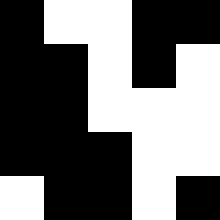[["black", "white", "white", "black", "black"], ["black", "black", "white", "black", "white"], ["black", "black", "white", "white", "white"], ["black", "black", "black", "white", "white"], ["white", "black", "black", "white", "black"]]